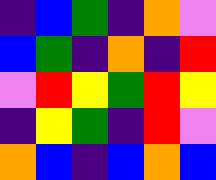[["indigo", "blue", "green", "indigo", "orange", "violet"], ["blue", "green", "indigo", "orange", "indigo", "red"], ["violet", "red", "yellow", "green", "red", "yellow"], ["indigo", "yellow", "green", "indigo", "red", "violet"], ["orange", "blue", "indigo", "blue", "orange", "blue"]]